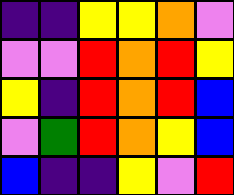[["indigo", "indigo", "yellow", "yellow", "orange", "violet"], ["violet", "violet", "red", "orange", "red", "yellow"], ["yellow", "indigo", "red", "orange", "red", "blue"], ["violet", "green", "red", "orange", "yellow", "blue"], ["blue", "indigo", "indigo", "yellow", "violet", "red"]]